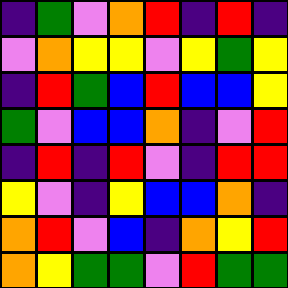[["indigo", "green", "violet", "orange", "red", "indigo", "red", "indigo"], ["violet", "orange", "yellow", "yellow", "violet", "yellow", "green", "yellow"], ["indigo", "red", "green", "blue", "red", "blue", "blue", "yellow"], ["green", "violet", "blue", "blue", "orange", "indigo", "violet", "red"], ["indigo", "red", "indigo", "red", "violet", "indigo", "red", "red"], ["yellow", "violet", "indigo", "yellow", "blue", "blue", "orange", "indigo"], ["orange", "red", "violet", "blue", "indigo", "orange", "yellow", "red"], ["orange", "yellow", "green", "green", "violet", "red", "green", "green"]]